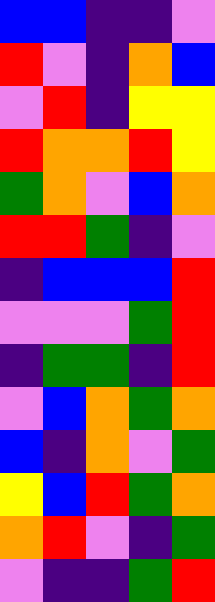[["blue", "blue", "indigo", "indigo", "violet"], ["red", "violet", "indigo", "orange", "blue"], ["violet", "red", "indigo", "yellow", "yellow"], ["red", "orange", "orange", "red", "yellow"], ["green", "orange", "violet", "blue", "orange"], ["red", "red", "green", "indigo", "violet"], ["indigo", "blue", "blue", "blue", "red"], ["violet", "violet", "violet", "green", "red"], ["indigo", "green", "green", "indigo", "red"], ["violet", "blue", "orange", "green", "orange"], ["blue", "indigo", "orange", "violet", "green"], ["yellow", "blue", "red", "green", "orange"], ["orange", "red", "violet", "indigo", "green"], ["violet", "indigo", "indigo", "green", "red"]]